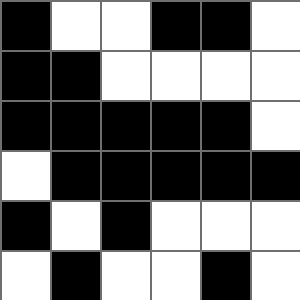[["black", "white", "white", "black", "black", "white"], ["black", "black", "white", "white", "white", "white"], ["black", "black", "black", "black", "black", "white"], ["white", "black", "black", "black", "black", "black"], ["black", "white", "black", "white", "white", "white"], ["white", "black", "white", "white", "black", "white"]]